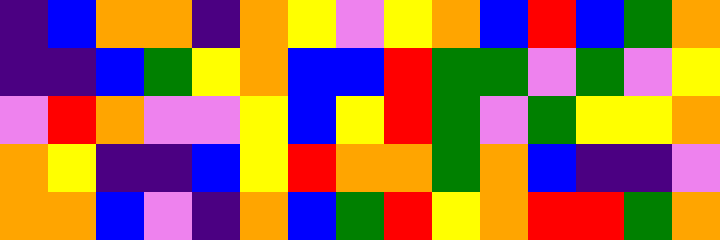[["indigo", "blue", "orange", "orange", "indigo", "orange", "yellow", "violet", "yellow", "orange", "blue", "red", "blue", "green", "orange"], ["indigo", "indigo", "blue", "green", "yellow", "orange", "blue", "blue", "red", "green", "green", "violet", "green", "violet", "yellow"], ["violet", "red", "orange", "violet", "violet", "yellow", "blue", "yellow", "red", "green", "violet", "green", "yellow", "yellow", "orange"], ["orange", "yellow", "indigo", "indigo", "blue", "yellow", "red", "orange", "orange", "green", "orange", "blue", "indigo", "indigo", "violet"], ["orange", "orange", "blue", "violet", "indigo", "orange", "blue", "green", "red", "yellow", "orange", "red", "red", "green", "orange"]]